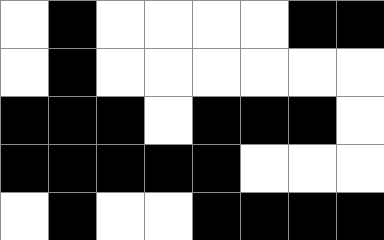[["white", "black", "white", "white", "white", "white", "black", "black"], ["white", "black", "white", "white", "white", "white", "white", "white"], ["black", "black", "black", "white", "black", "black", "black", "white"], ["black", "black", "black", "black", "black", "white", "white", "white"], ["white", "black", "white", "white", "black", "black", "black", "black"]]